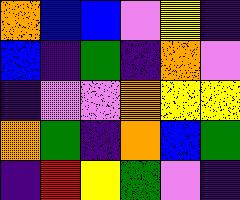[["orange", "blue", "blue", "violet", "yellow", "indigo"], ["blue", "indigo", "green", "indigo", "orange", "violet"], ["indigo", "violet", "violet", "orange", "yellow", "yellow"], ["orange", "green", "indigo", "orange", "blue", "green"], ["indigo", "red", "yellow", "green", "violet", "indigo"]]